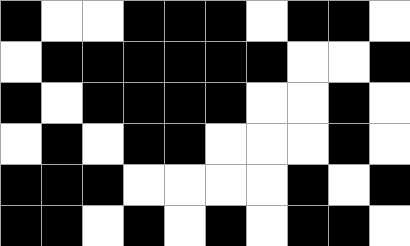[["black", "white", "white", "black", "black", "black", "white", "black", "black", "white"], ["white", "black", "black", "black", "black", "black", "black", "white", "white", "black"], ["black", "white", "black", "black", "black", "black", "white", "white", "black", "white"], ["white", "black", "white", "black", "black", "white", "white", "white", "black", "white"], ["black", "black", "black", "white", "white", "white", "white", "black", "white", "black"], ["black", "black", "white", "black", "white", "black", "white", "black", "black", "white"]]